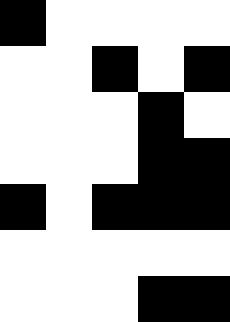[["black", "white", "white", "white", "white"], ["white", "white", "black", "white", "black"], ["white", "white", "white", "black", "white"], ["white", "white", "white", "black", "black"], ["black", "white", "black", "black", "black"], ["white", "white", "white", "white", "white"], ["white", "white", "white", "black", "black"]]